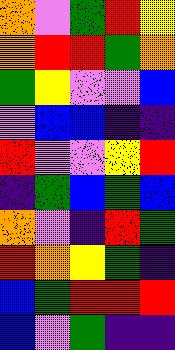[["orange", "violet", "green", "red", "yellow"], ["orange", "red", "red", "green", "orange"], ["green", "yellow", "violet", "violet", "blue"], ["violet", "blue", "blue", "indigo", "indigo"], ["red", "violet", "violet", "yellow", "red"], ["indigo", "green", "blue", "green", "blue"], ["orange", "violet", "indigo", "red", "green"], ["red", "orange", "yellow", "green", "indigo"], ["blue", "green", "red", "red", "red"], ["blue", "violet", "green", "indigo", "indigo"]]